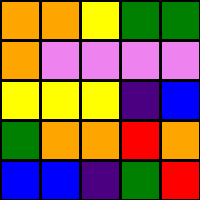[["orange", "orange", "yellow", "green", "green"], ["orange", "violet", "violet", "violet", "violet"], ["yellow", "yellow", "yellow", "indigo", "blue"], ["green", "orange", "orange", "red", "orange"], ["blue", "blue", "indigo", "green", "red"]]